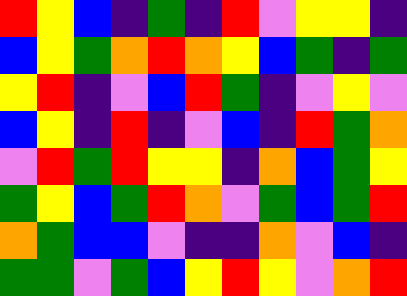[["red", "yellow", "blue", "indigo", "green", "indigo", "red", "violet", "yellow", "yellow", "indigo"], ["blue", "yellow", "green", "orange", "red", "orange", "yellow", "blue", "green", "indigo", "green"], ["yellow", "red", "indigo", "violet", "blue", "red", "green", "indigo", "violet", "yellow", "violet"], ["blue", "yellow", "indigo", "red", "indigo", "violet", "blue", "indigo", "red", "green", "orange"], ["violet", "red", "green", "red", "yellow", "yellow", "indigo", "orange", "blue", "green", "yellow"], ["green", "yellow", "blue", "green", "red", "orange", "violet", "green", "blue", "green", "red"], ["orange", "green", "blue", "blue", "violet", "indigo", "indigo", "orange", "violet", "blue", "indigo"], ["green", "green", "violet", "green", "blue", "yellow", "red", "yellow", "violet", "orange", "red"]]